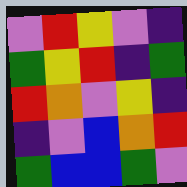[["violet", "red", "yellow", "violet", "indigo"], ["green", "yellow", "red", "indigo", "green"], ["red", "orange", "violet", "yellow", "indigo"], ["indigo", "violet", "blue", "orange", "red"], ["green", "blue", "blue", "green", "violet"]]